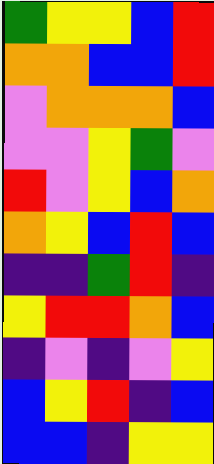[["green", "yellow", "yellow", "blue", "red"], ["orange", "orange", "blue", "blue", "red"], ["violet", "orange", "orange", "orange", "blue"], ["violet", "violet", "yellow", "green", "violet"], ["red", "violet", "yellow", "blue", "orange"], ["orange", "yellow", "blue", "red", "blue"], ["indigo", "indigo", "green", "red", "indigo"], ["yellow", "red", "red", "orange", "blue"], ["indigo", "violet", "indigo", "violet", "yellow"], ["blue", "yellow", "red", "indigo", "blue"], ["blue", "blue", "indigo", "yellow", "yellow"]]